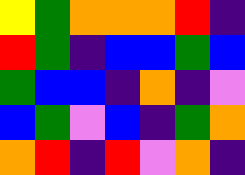[["yellow", "green", "orange", "orange", "orange", "red", "indigo"], ["red", "green", "indigo", "blue", "blue", "green", "blue"], ["green", "blue", "blue", "indigo", "orange", "indigo", "violet"], ["blue", "green", "violet", "blue", "indigo", "green", "orange"], ["orange", "red", "indigo", "red", "violet", "orange", "indigo"]]